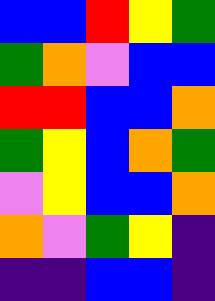[["blue", "blue", "red", "yellow", "green"], ["green", "orange", "violet", "blue", "blue"], ["red", "red", "blue", "blue", "orange"], ["green", "yellow", "blue", "orange", "green"], ["violet", "yellow", "blue", "blue", "orange"], ["orange", "violet", "green", "yellow", "indigo"], ["indigo", "indigo", "blue", "blue", "indigo"]]